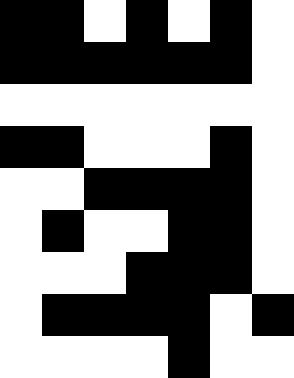[["black", "black", "white", "black", "white", "black", "white"], ["black", "black", "black", "black", "black", "black", "white"], ["white", "white", "white", "white", "white", "white", "white"], ["black", "black", "white", "white", "white", "black", "white"], ["white", "white", "black", "black", "black", "black", "white"], ["white", "black", "white", "white", "black", "black", "white"], ["white", "white", "white", "black", "black", "black", "white"], ["white", "black", "black", "black", "black", "white", "black"], ["white", "white", "white", "white", "black", "white", "white"]]